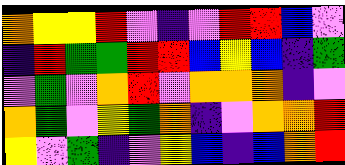[["orange", "yellow", "yellow", "red", "violet", "indigo", "violet", "red", "red", "blue", "violet"], ["indigo", "red", "green", "green", "red", "red", "blue", "yellow", "blue", "indigo", "green"], ["violet", "green", "violet", "orange", "red", "violet", "orange", "orange", "orange", "indigo", "violet"], ["orange", "green", "violet", "yellow", "green", "orange", "indigo", "violet", "orange", "orange", "red"], ["yellow", "violet", "green", "indigo", "violet", "yellow", "blue", "indigo", "blue", "orange", "red"]]